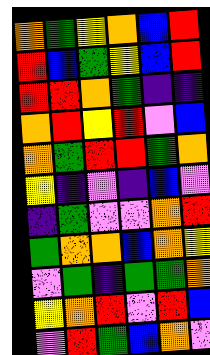[["orange", "green", "yellow", "orange", "blue", "red"], ["red", "blue", "green", "yellow", "blue", "red"], ["red", "red", "orange", "green", "indigo", "indigo"], ["orange", "red", "yellow", "red", "violet", "blue"], ["orange", "green", "red", "red", "green", "orange"], ["yellow", "indigo", "violet", "indigo", "blue", "violet"], ["indigo", "green", "violet", "violet", "orange", "red"], ["green", "orange", "orange", "blue", "orange", "yellow"], ["violet", "green", "indigo", "green", "green", "orange"], ["yellow", "orange", "red", "violet", "red", "blue"], ["violet", "red", "green", "blue", "orange", "violet"]]